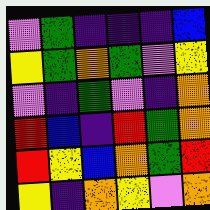[["violet", "green", "indigo", "indigo", "indigo", "blue"], ["yellow", "green", "orange", "green", "violet", "yellow"], ["violet", "indigo", "green", "violet", "indigo", "orange"], ["red", "blue", "indigo", "red", "green", "orange"], ["red", "yellow", "blue", "orange", "green", "red"], ["yellow", "indigo", "orange", "yellow", "violet", "orange"]]